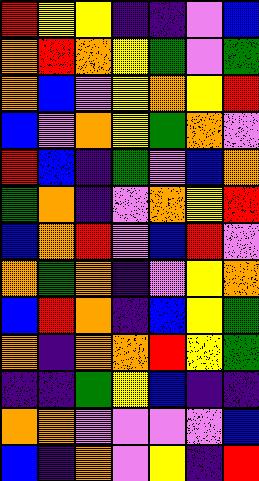[["red", "yellow", "yellow", "indigo", "indigo", "violet", "blue"], ["orange", "red", "orange", "yellow", "green", "violet", "green"], ["orange", "blue", "violet", "yellow", "orange", "yellow", "red"], ["blue", "violet", "orange", "yellow", "green", "orange", "violet"], ["red", "blue", "indigo", "green", "violet", "blue", "orange"], ["green", "orange", "indigo", "violet", "orange", "yellow", "red"], ["blue", "orange", "red", "violet", "blue", "red", "violet"], ["orange", "green", "orange", "indigo", "violet", "yellow", "orange"], ["blue", "red", "orange", "indigo", "blue", "yellow", "green"], ["orange", "indigo", "orange", "orange", "red", "yellow", "green"], ["indigo", "indigo", "green", "yellow", "blue", "indigo", "indigo"], ["orange", "orange", "violet", "violet", "violet", "violet", "blue"], ["blue", "indigo", "orange", "violet", "yellow", "indigo", "red"]]